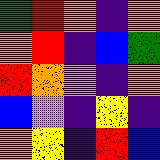[["green", "red", "orange", "indigo", "orange"], ["orange", "red", "indigo", "blue", "green"], ["red", "orange", "violet", "indigo", "orange"], ["blue", "violet", "indigo", "yellow", "indigo"], ["orange", "yellow", "indigo", "red", "blue"]]